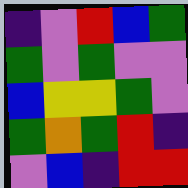[["indigo", "violet", "red", "blue", "green"], ["green", "violet", "green", "violet", "violet"], ["blue", "yellow", "yellow", "green", "violet"], ["green", "orange", "green", "red", "indigo"], ["violet", "blue", "indigo", "red", "red"]]